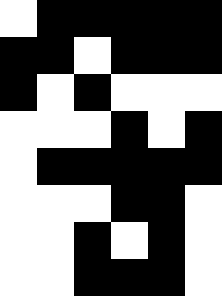[["white", "black", "black", "black", "black", "black"], ["black", "black", "white", "black", "black", "black"], ["black", "white", "black", "white", "white", "white"], ["white", "white", "white", "black", "white", "black"], ["white", "black", "black", "black", "black", "black"], ["white", "white", "white", "black", "black", "white"], ["white", "white", "black", "white", "black", "white"], ["white", "white", "black", "black", "black", "white"]]